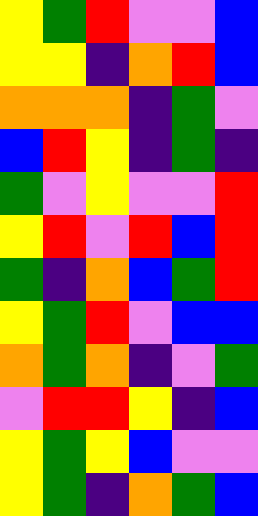[["yellow", "green", "red", "violet", "violet", "blue"], ["yellow", "yellow", "indigo", "orange", "red", "blue"], ["orange", "orange", "orange", "indigo", "green", "violet"], ["blue", "red", "yellow", "indigo", "green", "indigo"], ["green", "violet", "yellow", "violet", "violet", "red"], ["yellow", "red", "violet", "red", "blue", "red"], ["green", "indigo", "orange", "blue", "green", "red"], ["yellow", "green", "red", "violet", "blue", "blue"], ["orange", "green", "orange", "indigo", "violet", "green"], ["violet", "red", "red", "yellow", "indigo", "blue"], ["yellow", "green", "yellow", "blue", "violet", "violet"], ["yellow", "green", "indigo", "orange", "green", "blue"]]